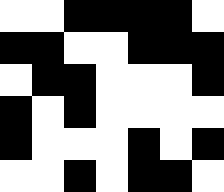[["white", "white", "black", "black", "black", "black", "white"], ["black", "black", "white", "white", "black", "black", "black"], ["white", "black", "black", "white", "white", "white", "black"], ["black", "white", "black", "white", "white", "white", "white"], ["black", "white", "white", "white", "black", "white", "black"], ["white", "white", "black", "white", "black", "black", "white"]]